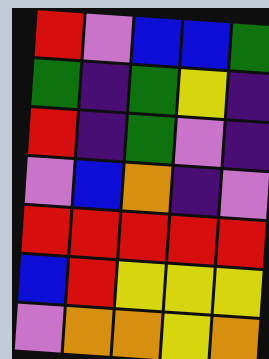[["red", "violet", "blue", "blue", "green"], ["green", "indigo", "green", "yellow", "indigo"], ["red", "indigo", "green", "violet", "indigo"], ["violet", "blue", "orange", "indigo", "violet"], ["red", "red", "red", "red", "red"], ["blue", "red", "yellow", "yellow", "yellow"], ["violet", "orange", "orange", "yellow", "orange"]]